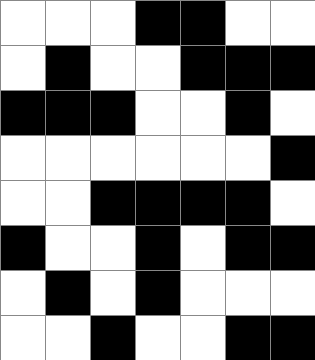[["white", "white", "white", "black", "black", "white", "white"], ["white", "black", "white", "white", "black", "black", "black"], ["black", "black", "black", "white", "white", "black", "white"], ["white", "white", "white", "white", "white", "white", "black"], ["white", "white", "black", "black", "black", "black", "white"], ["black", "white", "white", "black", "white", "black", "black"], ["white", "black", "white", "black", "white", "white", "white"], ["white", "white", "black", "white", "white", "black", "black"]]